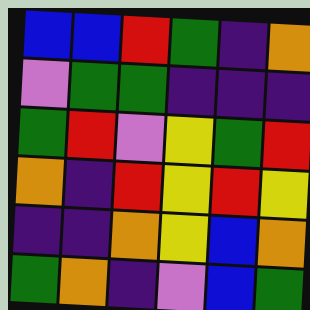[["blue", "blue", "red", "green", "indigo", "orange"], ["violet", "green", "green", "indigo", "indigo", "indigo"], ["green", "red", "violet", "yellow", "green", "red"], ["orange", "indigo", "red", "yellow", "red", "yellow"], ["indigo", "indigo", "orange", "yellow", "blue", "orange"], ["green", "orange", "indigo", "violet", "blue", "green"]]